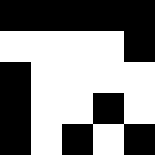[["black", "black", "black", "black", "black"], ["white", "white", "white", "white", "black"], ["black", "white", "white", "white", "white"], ["black", "white", "white", "black", "white"], ["black", "white", "black", "white", "black"]]